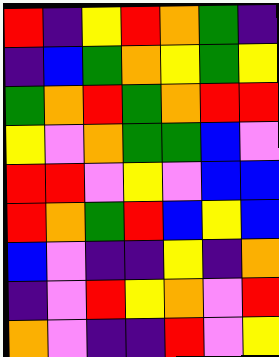[["red", "indigo", "yellow", "red", "orange", "green", "indigo"], ["indigo", "blue", "green", "orange", "yellow", "green", "yellow"], ["green", "orange", "red", "green", "orange", "red", "red"], ["yellow", "violet", "orange", "green", "green", "blue", "violet"], ["red", "red", "violet", "yellow", "violet", "blue", "blue"], ["red", "orange", "green", "red", "blue", "yellow", "blue"], ["blue", "violet", "indigo", "indigo", "yellow", "indigo", "orange"], ["indigo", "violet", "red", "yellow", "orange", "violet", "red"], ["orange", "violet", "indigo", "indigo", "red", "violet", "yellow"]]